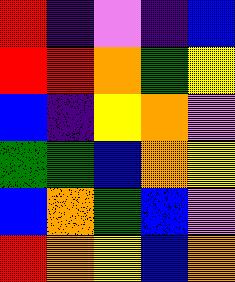[["red", "indigo", "violet", "indigo", "blue"], ["red", "red", "orange", "green", "yellow"], ["blue", "indigo", "yellow", "orange", "violet"], ["green", "green", "blue", "orange", "yellow"], ["blue", "orange", "green", "blue", "violet"], ["red", "orange", "yellow", "blue", "orange"]]